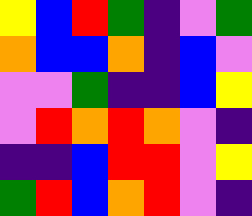[["yellow", "blue", "red", "green", "indigo", "violet", "green"], ["orange", "blue", "blue", "orange", "indigo", "blue", "violet"], ["violet", "violet", "green", "indigo", "indigo", "blue", "yellow"], ["violet", "red", "orange", "red", "orange", "violet", "indigo"], ["indigo", "indigo", "blue", "red", "red", "violet", "yellow"], ["green", "red", "blue", "orange", "red", "violet", "indigo"]]